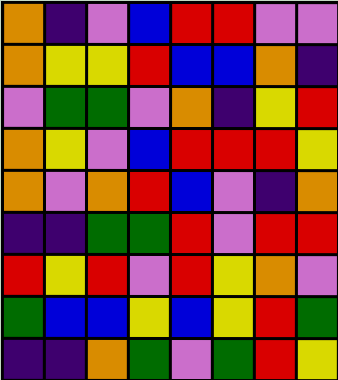[["orange", "indigo", "violet", "blue", "red", "red", "violet", "violet"], ["orange", "yellow", "yellow", "red", "blue", "blue", "orange", "indigo"], ["violet", "green", "green", "violet", "orange", "indigo", "yellow", "red"], ["orange", "yellow", "violet", "blue", "red", "red", "red", "yellow"], ["orange", "violet", "orange", "red", "blue", "violet", "indigo", "orange"], ["indigo", "indigo", "green", "green", "red", "violet", "red", "red"], ["red", "yellow", "red", "violet", "red", "yellow", "orange", "violet"], ["green", "blue", "blue", "yellow", "blue", "yellow", "red", "green"], ["indigo", "indigo", "orange", "green", "violet", "green", "red", "yellow"]]